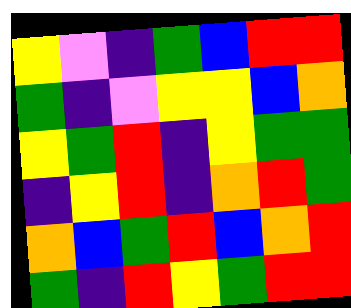[["yellow", "violet", "indigo", "green", "blue", "red", "red"], ["green", "indigo", "violet", "yellow", "yellow", "blue", "orange"], ["yellow", "green", "red", "indigo", "yellow", "green", "green"], ["indigo", "yellow", "red", "indigo", "orange", "red", "green"], ["orange", "blue", "green", "red", "blue", "orange", "red"], ["green", "indigo", "red", "yellow", "green", "red", "red"]]